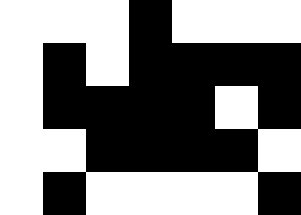[["white", "white", "white", "black", "white", "white", "white"], ["white", "black", "white", "black", "black", "black", "black"], ["white", "black", "black", "black", "black", "white", "black"], ["white", "white", "black", "black", "black", "black", "white"], ["white", "black", "white", "white", "white", "white", "black"]]